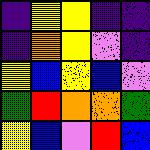[["indigo", "yellow", "yellow", "indigo", "indigo"], ["indigo", "orange", "yellow", "violet", "indigo"], ["yellow", "blue", "yellow", "blue", "violet"], ["green", "red", "orange", "orange", "green"], ["yellow", "blue", "violet", "red", "blue"]]